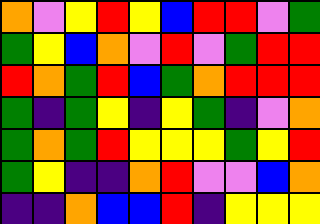[["orange", "violet", "yellow", "red", "yellow", "blue", "red", "red", "violet", "green"], ["green", "yellow", "blue", "orange", "violet", "red", "violet", "green", "red", "red"], ["red", "orange", "green", "red", "blue", "green", "orange", "red", "red", "red"], ["green", "indigo", "green", "yellow", "indigo", "yellow", "green", "indigo", "violet", "orange"], ["green", "orange", "green", "red", "yellow", "yellow", "yellow", "green", "yellow", "red"], ["green", "yellow", "indigo", "indigo", "orange", "red", "violet", "violet", "blue", "orange"], ["indigo", "indigo", "orange", "blue", "blue", "red", "indigo", "yellow", "yellow", "yellow"]]